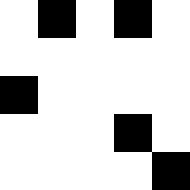[["white", "black", "white", "black", "white"], ["white", "white", "white", "white", "white"], ["black", "white", "white", "white", "white"], ["white", "white", "white", "black", "white"], ["white", "white", "white", "white", "black"]]